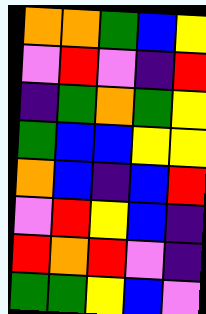[["orange", "orange", "green", "blue", "yellow"], ["violet", "red", "violet", "indigo", "red"], ["indigo", "green", "orange", "green", "yellow"], ["green", "blue", "blue", "yellow", "yellow"], ["orange", "blue", "indigo", "blue", "red"], ["violet", "red", "yellow", "blue", "indigo"], ["red", "orange", "red", "violet", "indigo"], ["green", "green", "yellow", "blue", "violet"]]